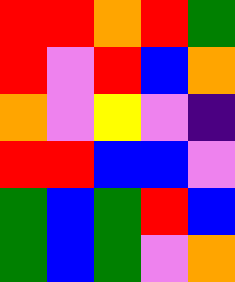[["red", "red", "orange", "red", "green"], ["red", "violet", "red", "blue", "orange"], ["orange", "violet", "yellow", "violet", "indigo"], ["red", "red", "blue", "blue", "violet"], ["green", "blue", "green", "red", "blue"], ["green", "blue", "green", "violet", "orange"]]